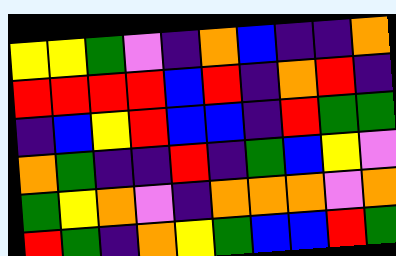[["yellow", "yellow", "green", "violet", "indigo", "orange", "blue", "indigo", "indigo", "orange"], ["red", "red", "red", "red", "blue", "red", "indigo", "orange", "red", "indigo"], ["indigo", "blue", "yellow", "red", "blue", "blue", "indigo", "red", "green", "green"], ["orange", "green", "indigo", "indigo", "red", "indigo", "green", "blue", "yellow", "violet"], ["green", "yellow", "orange", "violet", "indigo", "orange", "orange", "orange", "violet", "orange"], ["red", "green", "indigo", "orange", "yellow", "green", "blue", "blue", "red", "green"]]